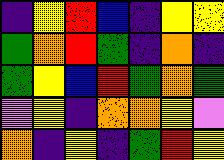[["indigo", "yellow", "red", "blue", "indigo", "yellow", "yellow"], ["green", "orange", "red", "green", "indigo", "orange", "indigo"], ["green", "yellow", "blue", "red", "green", "orange", "green"], ["violet", "yellow", "indigo", "orange", "orange", "yellow", "violet"], ["orange", "indigo", "yellow", "indigo", "green", "red", "yellow"]]